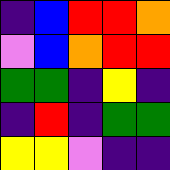[["indigo", "blue", "red", "red", "orange"], ["violet", "blue", "orange", "red", "red"], ["green", "green", "indigo", "yellow", "indigo"], ["indigo", "red", "indigo", "green", "green"], ["yellow", "yellow", "violet", "indigo", "indigo"]]